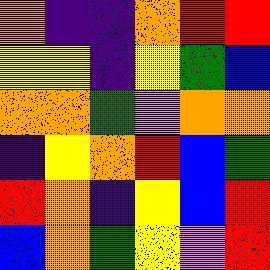[["orange", "indigo", "indigo", "orange", "red", "red"], ["yellow", "yellow", "indigo", "yellow", "green", "blue"], ["orange", "orange", "green", "violet", "orange", "orange"], ["indigo", "yellow", "orange", "red", "blue", "green"], ["red", "orange", "indigo", "yellow", "blue", "red"], ["blue", "orange", "green", "yellow", "violet", "red"]]